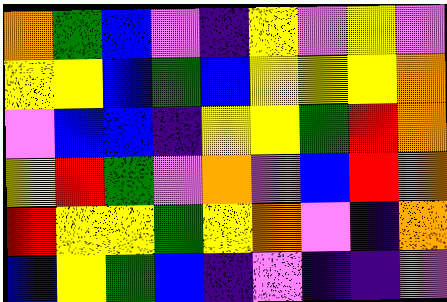[["orange", "green", "blue", "violet", "indigo", "yellow", "violet", "yellow", "violet"], ["yellow", "yellow", "blue", "green", "blue", "yellow", "yellow", "yellow", "orange"], ["violet", "blue", "blue", "indigo", "yellow", "yellow", "green", "red", "orange"], ["yellow", "red", "green", "violet", "orange", "violet", "blue", "red", "orange"], ["red", "yellow", "yellow", "green", "yellow", "orange", "violet", "indigo", "orange"], ["blue", "yellow", "green", "blue", "indigo", "violet", "indigo", "indigo", "violet"]]